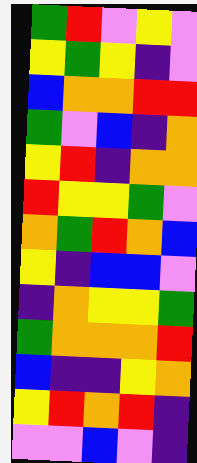[["green", "red", "violet", "yellow", "violet"], ["yellow", "green", "yellow", "indigo", "violet"], ["blue", "orange", "orange", "red", "red"], ["green", "violet", "blue", "indigo", "orange"], ["yellow", "red", "indigo", "orange", "orange"], ["red", "yellow", "yellow", "green", "violet"], ["orange", "green", "red", "orange", "blue"], ["yellow", "indigo", "blue", "blue", "violet"], ["indigo", "orange", "yellow", "yellow", "green"], ["green", "orange", "orange", "orange", "red"], ["blue", "indigo", "indigo", "yellow", "orange"], ["yellow", "red", "orange", "red", "indigo"], ["violet", "violet", "blue", "violet", "indigo"]]